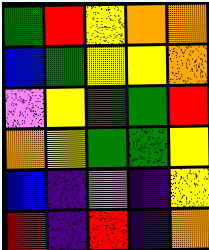[["green", "red", "yellow", "orange", "orange"], ["blue", "green", "yellow", "yellow", "orange"], ["violet", "yellow", "green", "green", "red"], ["orange", "yellow", "green", "green", "yellow"], ["blue", "indigo", "violet", "indigo", "yellow"], ["red", "indigo", "red", "indigo", "orange"]]